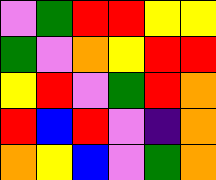[["violet", "green", "red", "red", "yellow", "yellow"], ["green", "violet", "orange", "yellow", "red", "red"], ["yellow", "red", "violet", "green", "red", "orange"], ["red", "blue", "red", "violet", "indigo", "orange"], ["orange", "yellow", "blue", "violet", "green", "orange"]]